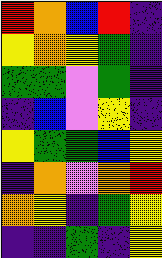[["red", "orange", "blue", "red", "indigo"], ["yellow", "orange", "yellow", "green", "indigo"], ["green", "green", "violet", "green", "indigo"], ["indigo", "blue", "violet", "yellow", "indigo"], ["yellow", "green", "green", "blue", "yellow"], ["indigo", "orange", "violet", "orange", "red"], ["orange", "yellow", "indigo", "green", "yellow"], ["indigo", "indigo", "green", "indigo", "yellow"]]